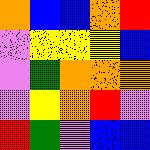[["orange", "blue", "blue", "orange", "red"], ["violet", "yellow", "yellow", "yellow", "blue"], ["violet", "green", "orange", "orange", "orange"], ["violet", "yellow", "orange", "red", "violet"], ["red", "green", "violet", "blue", "blue"]]